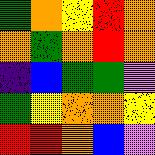[["green", "orange", "yellow", "red", "orange"], ["orange", "green", "orange", "red", "orange"], ["indigo", "blue", "green", "green", "violet"], ["green", "yellow", "orange", "orange", "yellow"], ["red", "red", "orange", "blue", "violet"]]